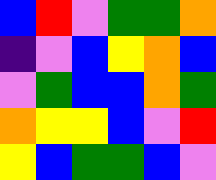[["blue", "red", "violet", "green", "green", "orange"], ["indigo", "violet", "blue", "yellow", "orange", "blue"], ["violet", "green", "blue", "blue", "orange", "green"], ["orange", "yellow", "yellow", "blue", "violet", "red"], ["yellow", "blue", "green", "green", "blue", "violet"]]